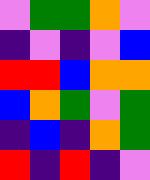[["violet", "green", "green", "orange", "violet"], ["indigo", "violet", "indigo", "violet", "blue"], ["red", "red", "blue", "orange", "orange"], ["blue", "orange", "green", "violet", "green"], ["indigo", "blue", "indigo", "orange", "green"], ["red", "indigo", "red", "indigo", "violet"]]